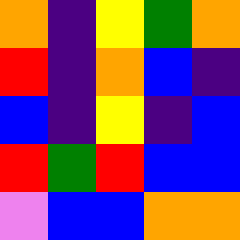[["orange", "indigo", "yellow", "green", "orange"], ["red", "indigo", "orange", "blue", "indigo"], ["blue", "indigo", "yellow", "indigo", "blue"], ["red", "green", "red", "blue", "blue"], ["violet", "blue", "blue", "orange", "orange"]]